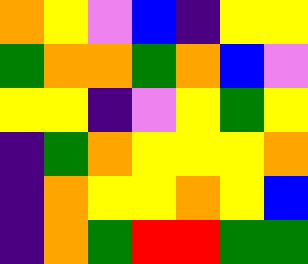[["orange", "yellow", "violet", "blue", "indigo", "yellow", "yellow"], ["green", "orange", "orange", "green", "orange", "blue", "violet"], ["yellow", "yellow", "indigo", "violet", "yellow", "green", "yellow"], ["indigo", "green", "orange", "yellow", "yellow", "yellow", "orange"], ["indigo", "orange", "yellow", "yellow", "orange", "yellow", "blue"], ["indigo", "orange", "green", "red", "red", "green", "green"]]